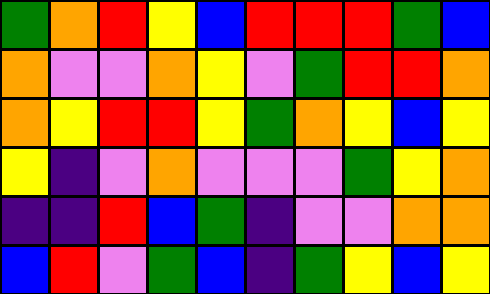[["green", "orange", "red", "yellow", "blue", "red", "red", "red", "green", "blue"], ["orange", "violet", "violet", "orange", "yellow", "violet", "green", "red", "red", "orange"], ["orange", "yellow", "red", "red", "yellow", "green", "orange", "yellow", "blue", "yellow"], ["yellow", "indigo", "violet", "orange", "violet", "violet", "violet", "green", "yellow", "orange"], ["indigo", "indigo", "red", "blue", "green", "indigo", "violet", "violet", "orange", "orange"], ["blue", "red", "violet", "green", "blue", "indigo", "green", "yellow", "blue", "yellow"]]